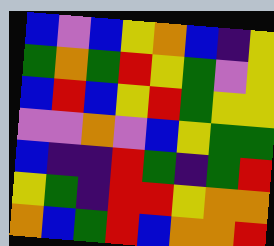[["blue", "violet", "blue", "yellow", "orange", "blue", "indigo", "yellow"], ["green", "orange", "green", "red", "yellow", "green", "violet", "yellow"], ["blue", "red", "blue", "yellow", "red", "green", "yellow", "yellow"], ["violet", "violet", "orange", "violet", "blue", "yellow", "green", "green"], ["blue", "indigo", "indigo", "red", "green", "indigo", "green", "red"], ["yellow", "green", "indigo", "red", "red", "yellow", "orange", "orange"], ["orange", "blue", "green", "red", "blue", "orange", "orange", "red"]]